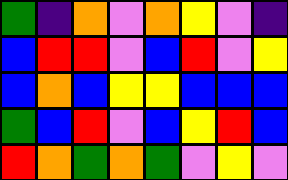[["green", "indigo", "orange", "violet", "orange", "yellow", "violet", "indigo"], ["blue", "red", "red", "violet", "blue", "red", "violet", "yellow"], ["blue", "orange", "blue", "yellow", "yellow", "blue", "blue", "blue"], ["green", "blue", "red", "violet", "blue", "yellow", "red", "blue"], ["red", "orange", "green", "orange", "green", "violet", "yellow", "violet"]]